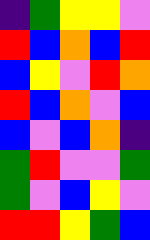[["indigo", "green", "yellow", "yellow", "violet"], ["red", "blue", "orange", "blue", "red"], ["blue", "yellow", "violet", "red", "orange"], ["red", "blue", "orange", "violet", "blue"], ["blue", "violet", "blue", "orange", "indigo"], ["green", "red", "violet", "violet", "green"], ["green", "violet", "blue", "yellow", "violet"], ["red", "red", "yellow", "green", "blue"]]